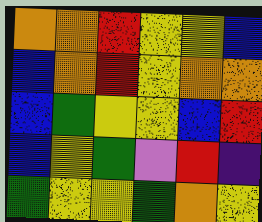[["orange", "orange", "red", "yellow", "yellow", "blue"], ["blue", "orange", "red", "yellow", "orange", "orange"], ["blue", "green", "yellow", "yellow", "blue", "red"], ["blue", "yellow", "green", "violet", "red", "indigo"], ["green", "yellow", "yellow", "green", "orange", "yellow"]]